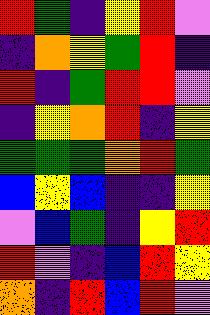[["red", "green", "indigo", "yellow", "red", "violet"], ["indigo", "orange", "yellow", "green", "red", "indigo"], ["red", "indigo", "green", "red", "red", "violet"], ["indigo", "yellow", "orange", "red", "indigo", "yellow"], ["green", "green", "green", "orange", "red", "green"], ["blue", "yellow", "blue", "indigo", "indigo", "yellow"], ["violet", "blue", "green", "indigo", "yellow", "red"], ["red", "violet", "indigo", "blue", "red", "yellow"], ["orange", "indigo", "red", "blue", "red", "violet"]]